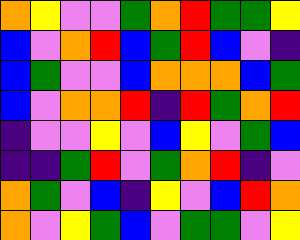[["orange", "yellow", "violet", "violet", "green", "orange", "red", "green", "green", "yellow"], ["blue", "violet", "orange", "red", "blue", "green", "red", "blue", "violet", "indigo"], ["blue", "green", "violet", "violet", "blue", "orange", "orange", "orange", "blue", "green"], ["blue", "violet", "orange", "orange", "red", "indigo", "red", "green", "orange", "red"], ["indigo", "violet", "violet", "yellow", "violet", "blue", "yellow", "violet", "green", "blue"], ["indigo", "indigo", "green", "red", "violet", "green", "orange", "red", "indigo", "violet"], ["orange", "green", "violet", "blue", "indigo", "yellow", "violet", "blue", "red", "orange"], ["orange", "violet", "yellow", "green", "blue", "violet", "green", "green", "violet", "yellow"]]